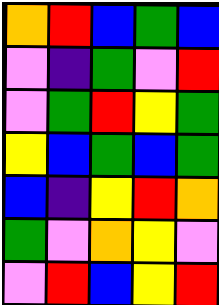[["orange", "red", "blue", "green", "blue"], ["violet", "indigo", "green", "violet", "red"], ["violet", "green", "red", "yellow", "green"], ["yellow", "blue", "green", "blue", "green"], ["blue", "indigo", "yellow", "red", "orange"], ["green", "violet", "orange", "yellow", "violet"], ["violet", "red", "blue", "yellow", "red"]]